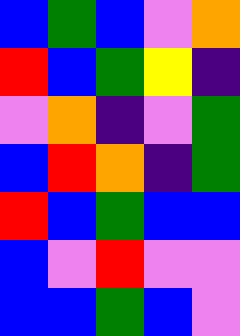[["blue", "green", "blue", "violet", "orange"], ["red", "blue", "green", "yellow", "indigo"], ["violet", "orange", "indigo", "violet", "green"], ["blue", "red", "orange", "indigo", "green"], ["red", "blue", "green", "blue", "blue"], ["blue", "violet", "red", "violet", "violet"], ["blue", "blue", "green", "blue", "violet"]]